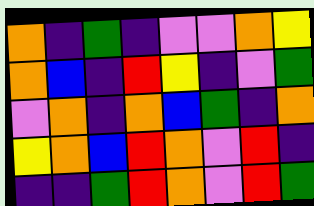[["orange", "indigo", "green", "indigo", "violet", "violet", "orange", "yellow"], ["orange", "blue", "indigo", "red", "yellow", "indigo", "violet", "green"], ["violet", "orange", "indigo", "orange", "blue", "green", "indigo", "orange"], ["yellow", "orange", "blue", "red", "orange", "violet", "red", "indigo"], ["indigo", "indigo", "green", "red", "orange", "violet", "red", "green"]]